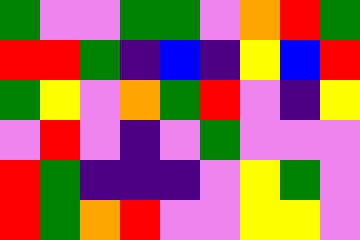[["green", "violet", "violet", "green", "green", "violet", "orange", "red", "green"], ["red", "red", "green", "indigo", "blue", "indigo", "yellow", "blue", "red"], ["green", "yellow", "violet", "orange", "green", "red", "violet", "indigo", "yellow"], ["violet", "red", "violet", "indigo", "violet", "green", "violet", "violet", "violet"], ["red", "green", "indigo", "indigo", "indigo", "violet", "yellow", "green", "violet"], ["red", "green", "orange", "red", "violet", "violet", "yellow", "yellow", "violet"]]